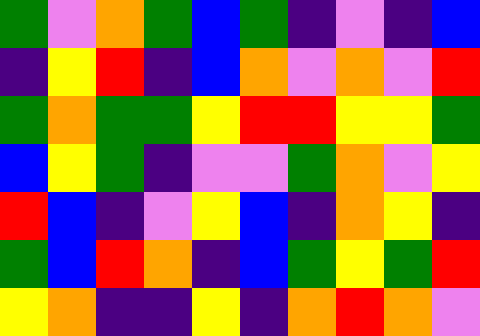[["green", "violet", "orange", "green", "blue", "green", "indigo", "violet", "indigo", "blue"], ["indigo", "yellow", "red", "indigo", "blue", "orange", "violet", "orange", "violet", "red"], ["green", "orange", "green", "green", "yellow", "red", "red", "yellow", "yellow", "green"], ["blue", "yellow", "green", "indigo", "violet", "violet", "green", "orange", "violet", "yellow"], ["red", "blue", "indigo", "violet", "yellow", "blue", "indigo", "orange", "yellow", "indigo"], ["green", "blue", "red", "orange", "indigo", "blue", "green", "yellow", "green", "red"], ["yellow", "orange", "indigo", "indigo", "yellow", "indigo", "orange", "red", "orange", "violet"]]